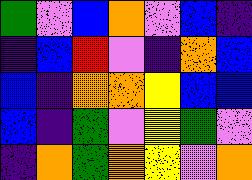[["green", "violet", "blue", "orange", "violet", "blue", "indigo"], ["indigo", "blue", "red", "violet", "indigo", "orange", "blue"], ["blue", "indigo", "orange", "orange", "yellow", "blue", "blue"], ["blue", "indigo", "green", "violet", "yellow", "green", "violet"], ["indigo", "orange", "green", "orange", "yellow", "violet", "orange"]]